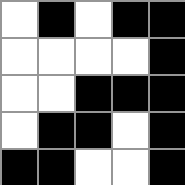[["white", "black", "white", "black", "black"], ["white", "white", "white", "white", "black"], ["white", "white", "black", "black", "black"], ["white", "black", "black", "white", "black"], ["black", "black", "white", "white", "black"]]